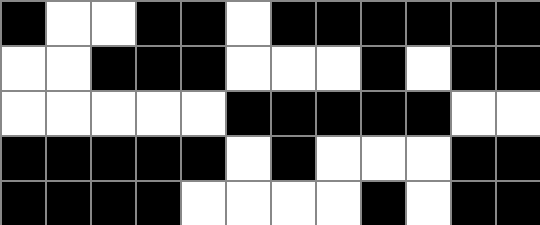[["black", "white", "white", "black", "black", "white", "black", "black", "black", "black", "black", "black"], ["white", "white", "black", "black", "black", "white", "white", "white", "black", "white", "black", "black"], ["white", "white", "white", "white", "white", "black", "black", "black", "black", "black", "white", "white"], ["black", "black", "black", "black", "black", "white", "black", "white", "white", "white", "black", "black"], ["black", "black", "black", "black", "white", "white", "white", "white", "black", "white", "black", "black"]]